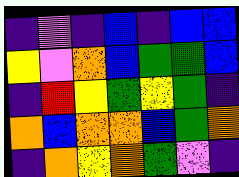[["indigo", "violet", "indigo", "blue", "indigo", "blue", "blue"], ["yellow", "violet", "orange", "blue", "green", "green", "blue"], ["indigo", "red", "yellow", "green", "yellow", "green", "indigo"], ["orange", "blue", "orange", "orange", "blue", "green", "orange"], ["indigo", "orange", "yellow", "orange", "green", "violet", "indigo"]]